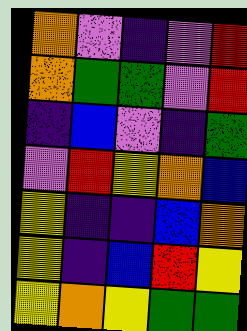[["orange", "violet", "indigo", "violet", "red"], ["orange", "green", "green", "violet", "red"], ["indigo", "blue", "violet", "indigo", "green"], ["violet", "red", "yellow", "orange", "blue"], ["yellow", "indigo", "indigo", "blue", "orange"], ["yellow", "indigo", "blue", "red", "yellow"], ["yellow", "orange", "yellow", "green", "green"]]